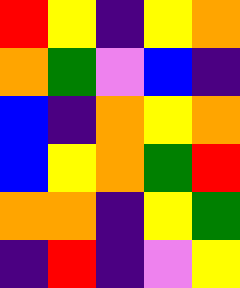[["red", "yellow", "indigo", "yellow", "orange"], ["orange", "green", "violet", "blue", "indigo"], ["blue", "indigo", "orange", "yellow", "orange"], ["blue", "yellow", "orange", "green", "red"], ["orange", "orange", "indigo", "yellow", "green"], ["indigo", "red", "indigo", "violet", "yellow"]]